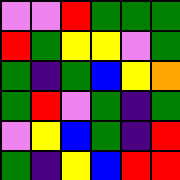[["violet", "violet", "red", "green", "green", "green"], ["red", "green", "yellow", "yellow", "violet", "green"], ["green", "indigo", "green", "blue", "yellow", "orange"], ["green", "red", "violet", "green", "indigo", "green"], ["violet", "yellow", "blue", "green", "indigo", "red"], ["green", "indigo", "yellow", "blue", "red", "red"]]